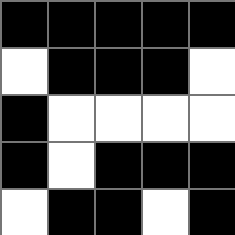[["black", "black", "black", "black", "black"], ["white", "black", "black", "black", "white"], ["black", "white", "white", "white", "white"], ["black", "white", "black", "black", "black"], ["white", "black", "black", "white", "black"]]